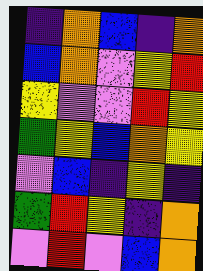[["indigo", "orange", "blue", "indigo", "orange"], ["blue", "orange", "violet", "yellow", "red"], ["yellow", "violet", "violet", "red", "yellow"], ["green", "yellow", "blue", "orange", "yellow"], ["violet", "blue", "indigo", "yellow", "indigo"], ["green", "red", "yellow", "indigo", "orange"], ["violet", "red", "violet", "blue", "orange"]]